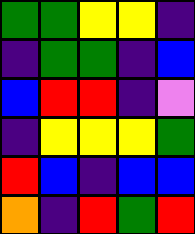[["green", "green", "yellow", "yellow", "indigo"], ["indigo", "green", "green", "indigo", "blue"], ["blue", "red", "red", "indigo", "violet"], ["indigo", "yellow", "yellow", "yellow", "green"], ["red", "blue", "indigo", "blue", "blue"], ["orange", "indigo", "red", "green", "red"]]